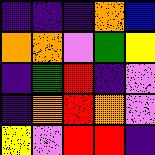[["indigo", "indigo", "indigo", "orange", "blue"], ["orange", "orange", "violet", "green", "yellow"], ["indigo", "green", "red", "indigo", "violet"], ["indigo", "orange", "red", "orange", "violet"], ["yellow", "violet", "red", "red", "indigo"]]